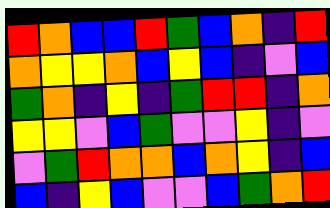[["red", "orange", "blue", "blue", "red", "green", "blue", "orange", "indigo", "red"], ["orange", "yellow", "yellow", "orange", "blue", "yellow", "blue", "indigo", "violet", "blue"], ["green", "orange", "indigo", "yellow", "indigo", "green", "red", "red", "indigo", "orange"], ["yellow", "yellow", "violet", "blue", "green", "violet", "violet", "yellow", "indigo", "violet"], ["violet", "green", "red", "orange", "orange", "blue", "orange", "yellow", "indigo", "blue"], ["blue", "indigo", "yellow", "blue", "violet", "violet", "blue", "green", "orange", "red"]]